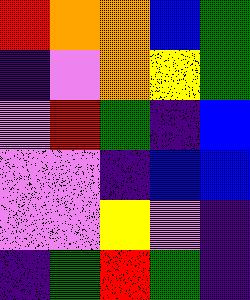[["red", "orange", "orange", "blue", "green"], ["indigo", "violet", "orange", "yellow", "green"], ["violet", "red", "green", "indigo", "blue"], ["violet", "violet", "indigo", "blue", "blue"], ["violet", "violet", "yellow", "violet", "indigo"], ["indigo", "green", "red", "green", "indigo"]]